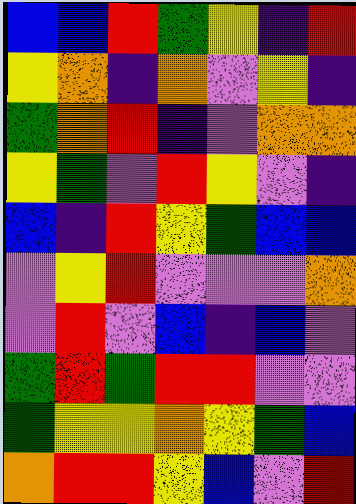[["blue", "blue", "red", "green", "yellow", "indigo", "red"], ["yellow", "orange", "indigo", "orange", "violet", "yellow", "indigo"], ["green", "orange", "red", "indigo", "violet", "orange", "orange"], ["yellow", "green", "violet", "red", "yellow", "violet", "indigo"], ["blue", "indigo", "red", "yellow", "green", "blue", "blue"], ["violet", "yellow", "red", "violet", "violet", "violet", "orange"], ["violet", "red", "violet", "blue", "indigo", "blue", "violet"], ["green", "red", "green", "red", "red", "violet", "violet"], ["green", "yellow", "yellow", "orange", "yellow", "green", "blue"], ["orange", "red", "red", "yellow", "blue", "violet", "red"]]